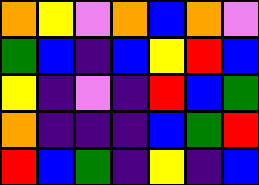[["orange", "yellow", "violet", "orange", "blue", "orange", "violet"], ["green", "blue", "indigo", "blue", "yellow", "red", "blue"], ["yellow", "indigo", "violet", "indigo", "red", "blue", "green"], ["orange", "indigo", "indigo", "indigo", "blue", "green", "red"], ["red", "blue", "green", "indigo", "yellow", "indigo", "blue"]]